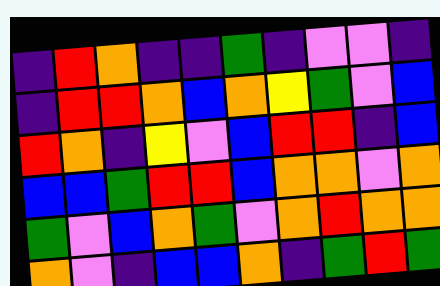[["indigo", "red", "orange", "indigo", "indigo", "green", "indigo", "violet", "violet", "indigo"], ["indigo", "red", "red", "orange", "blue", "orange", "yellow", "green", "violet", "blue"], ["red", "orange", "indigo", "yellow", "violet", "blue", "red", "red", "indigo", "blue"], ["blue", "blue", "green", "red", "red", "blue", "orange", "orange", "violet", "orange"], ["green", "violet", "blue", "orange", "green", "violet", "orange", "red", "orange", "orange"], ["orange", "violet", "indigo", "blue", "blue", "orange", "indigo", "green", "red", "green"]]